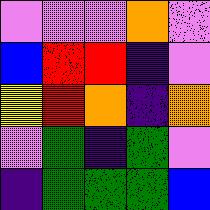[["violet", "violet", "violet", "orange", "violet"], ["blue", "red", "red", "indigo", "violet"], ["yellow", "red", "orange", "indigo", "orange"], ["violet", "green", "indigo", "green", "violet"], ["indigo", "green", "green", "green", "blue"]]